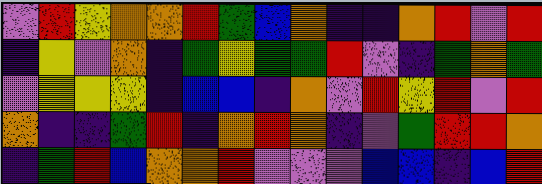[["violet", "red", "yellow", "orange", "orange", "red", "green", "blue", "orange", "indigo", "indigo", "orange", "red", "violet", "red"], ["indigo", "yellow", "violet", "orange", "indigo", "green", "yellow", "green", "green", "red", "violet", "indigo", "green", "orange", "green"], ["violet", "yellow", "yellow", "yellow", "indigo", "blue", "blue", "indigo", "orange", "violet", "red", "yellow", "red", "violet", "red"], ["orange", "indigo", "indigo", "green", "red", "indigo", "orange", "red", "orange", "indigo", "violet", "green", "red", "red", "orange"], ["indigo", "green", "red", "blue", "orange", "orange", "red", "violet", "violet", "violet", "blue", "blue", "indigo", "blue", "red"]]